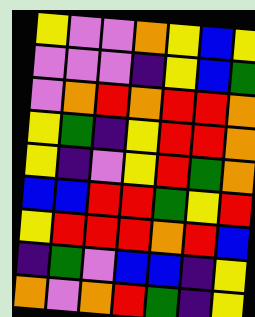[["yellow", "violet", "violet", "orange", "yellow", "blue", "yellow"], ["violet", "violet", "violet", "indigo", "yellow", "blue", "green"], ["violet", "orange", "red", "orange", "red", "red", "orange"], ["yellow", "green", "indigo", "yellow", "red", "red", "orange"], ["yellow", "indigo", "violet", "yellow", "red", "green", "orange"], ["blue", "blue", "red", "red", "green", "yellow", "red"], ["yellow", "red", "red", "red", "orange", "red", "blue"], ["indigo", "green", "violet", "blue", "blue", "indigo", "yellow"], ["orange", "violet", "orange", "red", "green", "indigo", "yellow"]]